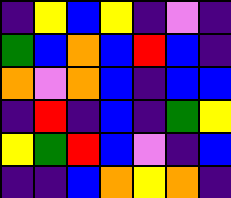[["indigo", "yellow", "blue", "yellow", "indigo", "violet", "indigo"], ["green", "blue", "orange", "blue", "red", "blue", "indigo"], ["orange", "violet", "orange", "blue", "indigo", "blue", "blue"], ["indigo", "red", "indigo", "blue", "indigo", "green", "yellow"], ["yellow", "green", "red", "blue", "violet", "indigo", "blue"], ["indigo", "indigo", "blue", "orange", "yellow", "orange", "indigo"]]